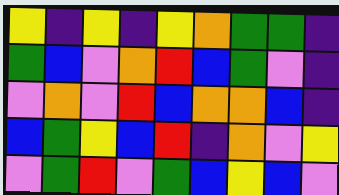[["yellow", "indigo", "yellow", "indigo", "yellow", "orange", "green", "green", "indigo"], ["green", "blue", "violet", "orange", "red", "blue", "green", "violet", "indigo"], ["violet", "orange", "violet", "red", "blue", "orange", "orange", "blue", "indigo"], ["blue", "green", "yellow", "blue", "red", "indigo", "orange", "violet", "yellow"], ["violet", "green", "red", "violet", "green", "blue", "yellow", "blue", "violet"]]